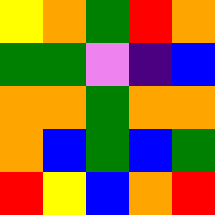[["yellow", "orange", "green", "red", "orange"], ["green", "green", "violet", "indigo", "blue"], ["orange", "orange", "green", "orange", "orange"], ["orange", "blue", "green", "blue", "green"], ["red", "yellow", "blue", "orange", "red"]]